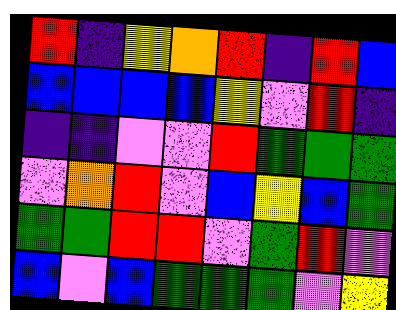[["red", "indigo", "yellow", "orange", "red", "indigo", "red", "blue"], ["blue", "blue", "blue", "blue", "yellow", "violet", "red", "indigo"], ["indigo", "indigo", "violet", "violet", "red", "green", "green", "green"], ["violet", "orange", "red", "violet", "blue", "yellow", "blue", "green"], ["green", "green", "red", "red", "violet", "green", "red", "violet"], ["blue", "violet", "blue", "green", "green", "green", "violet", "yellow"]]